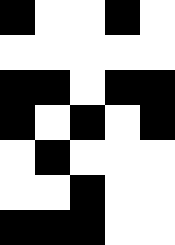[["black", "white", "white", "black", "white"], ["white", "white", "white", "white", "white"], ["black", "black", "white", "black", "black"], ["black", "white", "black", "white", "black"], ["white", "black", "white", "white", "white"], ["white", "white", "black", "white", "white"], ["black", "black", "black", "white", "white"]]